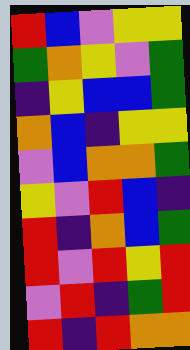[["red", "blue", "violet", "yellow", "yellow"], ["green", "orange", "yellow", "violet", "green"], ["indigo", "yellow", "blue", "blue", "green"], ["orange", "blue", "indigo", "yellow", "yellow"], ["violet", "blue", "orange", "orange", "green"], ["yellow", "violet", "red", "blue", "indigo"], ["red", "indigo", "orange", "blue", "green"], ["red", "violet", "red", "yellow", "red"], ["violet", "red", "indigo", "green", "red"], ["red", "indigo", "red", "orange", "orange"]]